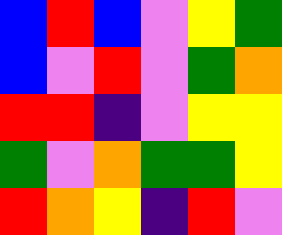[["blue", "red", "blue", "violet", "yellow", "green"], ["blue", "violet", "red", "violet", "green", "orange"], ["red", "red", "indigo", "violet", "yellow", "yellow"], ["green", "violet", "orange", "green", "green", "yellow"], ["red", "orange", "yellow", "indigo", "red", "violet"]]